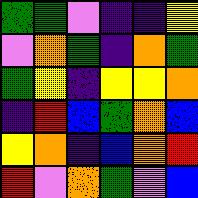[["green", "green", "violet", "indigo", "indigo", "yellow"], ["violet", "orange", "green", "indigo", "orange", "green"], ["green", "yellow", "indigo", "yellow", "yellow", "orange"], ["indigo", "red", "blue", "green", "orange", "blue"], ["yellow", "orange", "indigo", "blue", "orange", "red"], ["red", "violet", "orange", "green", "violet", "blue"]]